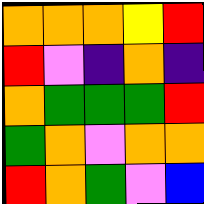[["orange", "orange", "orange", "yellow", "red"], ["red", "violet", "indigo", "orange", "indigo"], ["orange", "green", "green", "green", "red"], ["green", "orange", "violet", "orange", "orange"], ["red", "orange", "green", "violet", "blue"]]